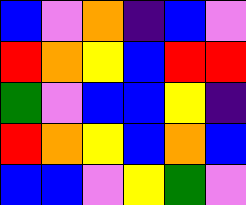[["blue", "violet", "orange", "indigo", "blue", "violet"], ["red", "orange", "yellow", "blue", "red", "red"], ["green", "violet", "blue", "blue", "yellow", "indigo"], ["red", "orange", "yellow", "blue", "orange", "blue"], ["blue", "blue", "violet", "yellow", "green", "violet"]]